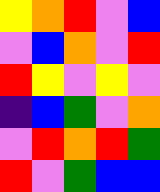[["yellow", "orange", "red", "violet", "blue"], ["violet", "blue", "orange", "violet", "red"], ["red", "yellow", "violet", "yellow", "violet"], ["indigo", "blue", "green", "violet", "orange"], ["violet", "red", "orange", "red", "green"], ["red", "violet", "green", "blue", "blue"]]